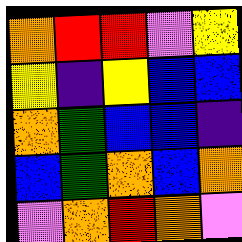[["orange", "red", "red", "violet", "yellow"], ["yellow", "indigo", "yellow", "blue", "blue"], ["orange", "green", "blue", "blue", "indigo"], ["blue", "green", "orange", "blue", "orange"], ["violet", "orange", "red", "orange", "violet"]]